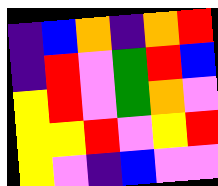[["indigo", "blue", "orange", "indigo", "orange", "red"], ["indigo", "red", "violet", "green", "red", "blue"], ["yellow", "red", "violet", "green", "orange", "violet"], ["yellow", "yellow", "red", "violet", "yellow", "red"], ["yellow", "violet", "indigo", "blue", "violet", "violet"]]